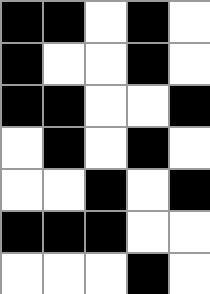[["black", "black", "white", "black", "white"], ["black", "white", "white", "black", "white"], ["black", "black", "white", "white", "black"], ["white", "black", "white", "black", "white"], ["white", "white", "black", "white", "black"], ["black", "black", "black", "white", "white"], ["white", "white", "white", "black", "white"]]